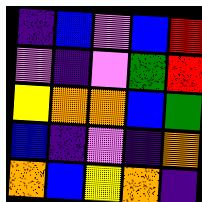[["indigo", "blue", "violet", "blue", "red"], ["violet", "indigo", "violet", "green", "red"], ["yellow", "orange", "orange", "blue", "green"], ["blue", "indigo", "violet", "indigo", "orange"], ["orange", "blue", "yellow", "orange", "indigo"]]